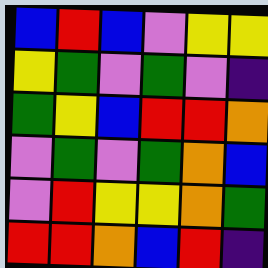[["blue", "red", "blue", "violet", "yellow", "yellow"], ["yellow", "green", "violet", "green", "violet", "indigo"], ["green", "yellow", "blue", "red", "red", "orange"], ["violet", "green", "violet", "green", "orange", "blue"], ["violet", "red", "yellow", "yellow", "orange", "green"], ["red", "red", "orange", "blue", "red", "indigo"]]